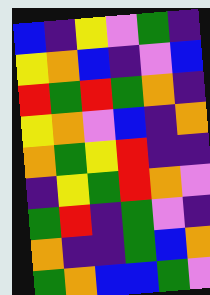[["blue", "indigo", "yellow", "violet", "green", "indigo"], ["yellow", "orange", "blue", "indigo", "violet", "blue"], ["red", "green", "red", "green", "orange", "indigo"], ["yellow", "orange", "violet", "blue", "indigo", "orange"], ["orange", "green", "yellow", "red", "indigo", "indigo"], ["indigo", "yellow", "green", "red", "orange", "violet"], ["green", "red", "indigo", "green", "violet", "indigo"], ["orange", "indigo", "indigo", "green", "blue", "orange"], ["green", "orange", "blue", "blue", "green", "violet"]]